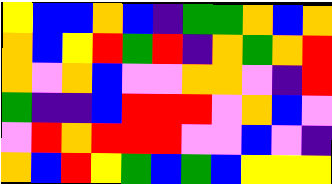[["yellow", "blue", "blue", "orange", "blue", "indigo", "green", "green", "orange", "blue", "orange"], ["orange", "blue", "yellow", "red", "green", "red", "indigo", "orange", "green", "orange", "red"], ["orange", "violet", "orange", "blue", "violet", "violet", "orange", "orange", "violet", "indigo", "red"], ["green", "indigo", "indigo", "blue", "red", "red", "red", "violet", "orange", "blue", "violet"], ["violet", "red", "orange", "red", "red", "red", "violet", "violet", "blue", "violet", "indigo"], ["orange", "blue", "red", "yellow", "green", "blue", "green", "blue", "yellow", "yellow", "yellow"]]